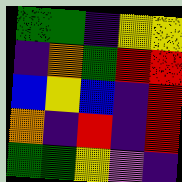[["green", "green", "indigo", "yellow", "yellow"], ["indigo", "orange", "green", "red", "red"], ["blue", "yellow", "blue", "indigo", "red"], ["orange", "indigo", "red", "indigo", "red"], ["green", "green", "yellow", "violet", "indigo"]]